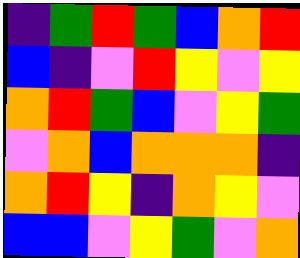[["indigo", "green", "red", "green", "blue", "orange", "red"], ["blue", "indigo", "violet", "red", "yellow", "violet", "yellow"], ["orange", "red", "green", "blue", "violet", "yellow", "green"], ["violet", "orange", "blue", "orange", "orange", "orange", "indigo"], ["orange", "red", "yellow", "indigo", "orange", "yellow", "violet"], ["blue", "blue", "violet", "yellow", "green", "violet", "orange"]]